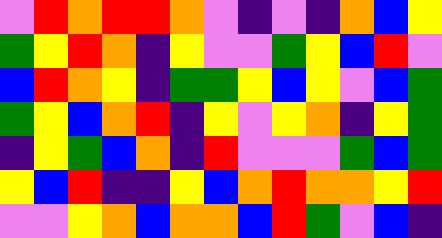[["violet", "red", "orange", "red", "red", "orange", "violet", "indigo", "violet", "indigo", "orange", "blue", "yellow"], ["green", "yellow", "red", "orange", "indigo", "yellow", "violet", "violet", "green", "yellow", "blue", "red", "violet"], ["blue", "red", "orange", "yellow", "indigo", "green", "green", "yellow", "blue", "yellow", "violet", "blue", "green"], ["green", "yellow", "blue", "orange", "red", "indigo", "yellow", "violet", "yellow", "orange", "indigo", "yellow", "green"], ["indigo", "yellow", "green", "blue", "orange", "indigo", "red", "violet", "violet", "violet", "green", "blue", "green"], ["yellow", "blue", "red", "indigo", "indigo", "yellow", "blue", "orange", "red", "orange", "orange", "yellow", "red"], ["violet", "violet", "yellow", "orange", "blue", "orange", "orange", "blue", "red", "green", "violet", "blue", "indigo"]]